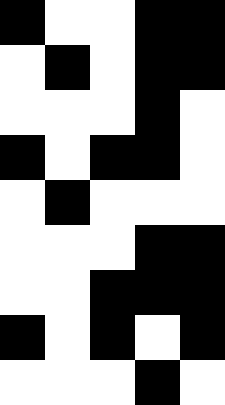[["black", "white", "white", "black", "black"], ["white", "black", "white", "black", "black"], ["white", "white", "white", "black", "white"], ["black", "white", "black", "black", "white"], ["white", "black", "white", "white", "white"], ["white", "white", "white", "black", "black"], ["white", "white", "black", "black", "black"], ["black", "white", "black", "white", "black"], ["white", "white", "white", "black", "white"]]